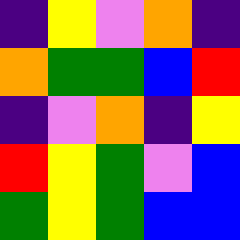[["indigo", "yellow", "violet", "orange", "indigo"], ["orange", "green", "green", "blue", "red"], ["indigo", "violet", "orange", "indigo", "yellow"], ["red", "yellow", "green", "violet", "blue"], ["green", "yellow", "green", "blue", "blue"]]